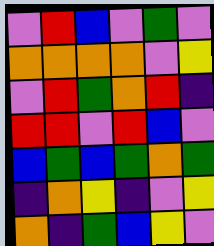[["violet", "red", "blue", "violet", "green", "violet"], ["orange", "orange", "orange", "orange", "violet", "yellow"], ["violet", "red", "green", "orange", "red", "indigo"], ["red", "red", "violet", "red", "blue", "violet"], ["blue", "green", "blue", "green", "orange", "green"], ["indigo", "orange", "yellow", "indigo", "violet", "yellow"], ["orange", "indigo", "green", "blue", "yellow", "violet"]]